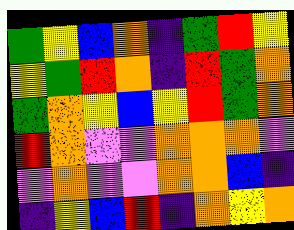[["green", "yellow", "blue", "orange", "indigo", "green", "red", "yellow"], ["yellow", "green", "red", "orange", "indigo", "red", "green", "orange"], ["green", "orange", "yellow", "blue", "yellow", "red", "green", "orange"], ["red", "orange", "violet", "violet", "orange", "orange", "orange", "violet"], ["violet", "orange", "violet", "violet", "orange", "orange", "blue", "indigo"], ["indigo", "yellow", "blue", "red", "indigo", "orange", "yellow", "orange"]]